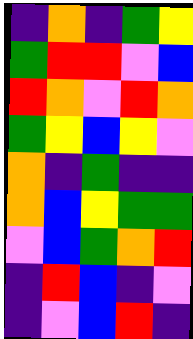[["indigo", "orange", "indigo", "green", "yellow"], ["green", "red", "red", "violet", "blue"], ["red", "orange", "violet", "red", "orange"], ["green", "yellow", "blue", "yellow", "violet"], ["orange", "indigo", "green", "indigo", "indigo"], ["orange", "blue", "yellow", "green", "green"], ["violet", "blue", "green", "orange", "red"], ["indigo", "red", "blue", "indigo", "violet"], ["indigo", "violet", "blue", "red", "indigo"]]